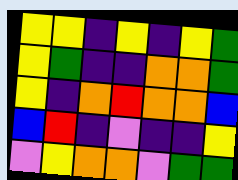[["yellow", "yellow", "indigo", "yellow", "indigo", "yellow", "green"], ["yellow", "green", "indigo", "indigo", "orange", "orange", "green"], ["yellow", "indigo", "orange", "red", "orange", "orange", "blue"], ["blue", "red", "indigo", "violet", "indigo", "indigo", "yellow"], ["violet", "yellow", "orange", "orange", "violet", "green", "green"]]